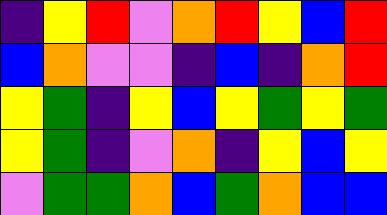[["indigo", "yellow", "red", "violet", "orange", "red", "yellow", "blue", "red"], ["blue", "orange", "violet", "violet", "indigo", "blue", "indigo", "orange", "red"], ["yellow", "green", "indigo", "yellow", "blue", "yellow", "green", "yellow", "green"], ["yellow", "green", "indigo", "violet", "orange", "indigo", "yellow", "blue", "yellow"], ["violet", "green", "green", "orange", "blue", "green", "orange", "blue", "blue"]]